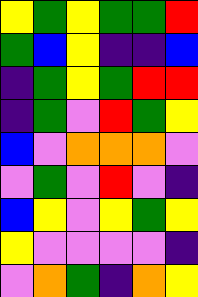[["yellow", "green", "yellow", "green", "green", "red"], ["green", "blue", "yellow", "indigo", "indigo", "blue"], ["indigo", "green", "yellow", "green", "red", "red"], ["indigo", "green", "violet", "red", "green", "yellow"], ["blue", "violet", "orange", "orange", "orange", "violet"], ["violet", "green", "violet", "red", "violet", "indigo"], ["blue", "yellow", "violet", "yellow", "green", "yellow"], ["yellow", "violet", "violet", "violet", "violet", "indigo"], ["violet", "orange", "green", "indigo", "orange", "yellow"]]